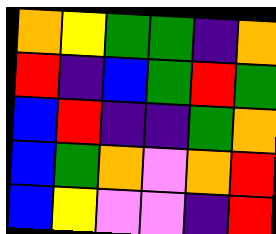[["orange", "yellow", "green", "green", "indigo", "orange"], ["red", "indigo", "blue", "green", "red", "green"], ["blue", "red", "indigo", "indigo", "green", "orange"], ["blue", "green", "orange", "violet", "orange", "red"], ["blue", "yellow", "violet", "violet", "indigo", "red"]]